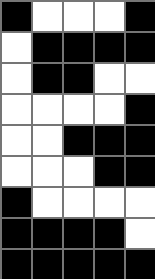[["black", "white", "white", "white", "black"], ["white", "black", "black", "black", "black"], ["white", "black", "black", "white", "white"], ["white", "white", "white", "white", "black"], ["white", "white", "black", "black", "black"], ["white", "white", "white", "black", "black"], ["black", "white", "white", "white", "white"], ["black", "black", "black", "black", "white"], ["black", "black", "black", "black", "black"]]